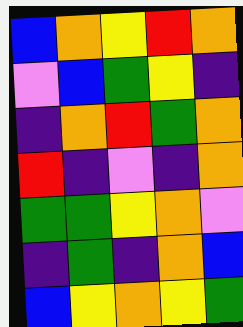[["blue", "orange", "yellow", "red", "orange"], ["violet", "blue", "green", "yellow", "indigo"], ["indigo", "orange", "red", "green", "orange"], ["red", "indigo", "violet", "indigo", "orange"], ["green", "green", "yellow", "orange", "violet"], ["indigo", "green", "indigo", "orange", "blue"], ["blue", "yellow", "orange", "yellow", "green"]]